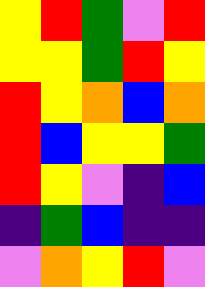[["yellow", "red", "green", "violet", "red"], ["yellow", "yellow", "green", "red", "yellow"], ["red", "yellow", "orange", "blue", "orange"], ["red", "blue", "yellow", "yellow", "green"], ["red", "yellow", "violet", "indigo", "blue"], ["indigo", "green", "blue", "indigo", "indigo"], ["violet", "orange", "yellow", "red", "violet"]]